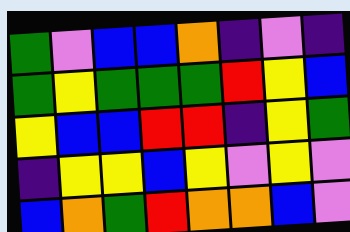[["green", "violet", "blue", "blue", "orange", "indigo", "violet", "indigo"], ["green", "yellow", "green", "green", "green", "red", "yellow", "blue"], ["yellow", "blue", "blue", "red", "red", "indigo", "yellow", "green"], ["indigo", "yellow", "yellow", "blue", "yellow", "violet", "yellow", "violet"], ["blue", "orange", "green", "red", "orange", "orange", "blue", "violet"]]